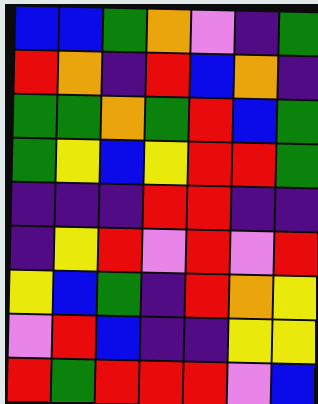[["blue", "blue", "green", "orange", "violet", "indigo", "green"], ["red", "orange", "indigo", "red", "blue", "orange", "indigo"], ["green", "green", "orange", "green", "red", "blue", "green"], ["green", "yellow", "blue", "yellow", "red", "red", "green"], ["indigo", "indigo", "indigo", "red", "red", "indigo", "indigo"], ["indigo", "yellow", "red", "violet", "red", "violet", "red"], ["yellow", "blue", "green", "indigo", "red", "orange", "yellow"], ["violet", "red", "blue", "indigo", "indigo", "yellow", "yellow"], ["red", "green", "red", "red", "red", "violet", "blue"]]